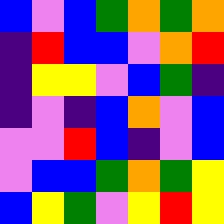[["blue", "violet", "blue", "green", "orange", "green", "orange"], ["indigo", "red", "blue", "blue", "violet", "orange", "red"], ["indigo", "yellow", "yellow", "violet", "blue", "green", "indigo"], ["indigo", "violet", "indigo", "blue", "orange", "violet", "blue"], ["violet", "violet", "red", "blue", "indigo", "violet", "blue"], ["violet", "blue", "blue", "green", "orange", "green", "yellow"], ["blue", "yellow", "green", "violet", "yellow", "red", "yellow"]]